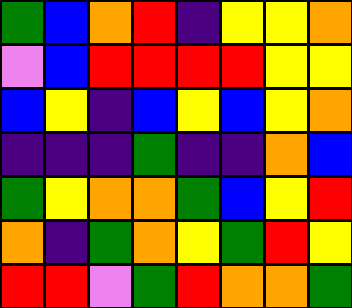[["green", "blue", "orange", "red", "indigo", "yellow", "yellow", "orange"], ["violet", "blue", "red", "red", "red", "red", "yellow", "yellow"], ["blue", "yellow", "indigo", "blue", "yellow", "blue", "yellow", "orange"], ["indigo", "indigo", "indigo", "green", "indigo", "indigo", "orange", "blue"], ["green", "yellow", "orange", "orange", "green", "blue", "yellow", "red"], ["orange", "indigo", "green", "orange", "yellow", "green", "red", "yellow"], ["red", "red", "violet", "green", "red", "orange", "orange", "green"]]